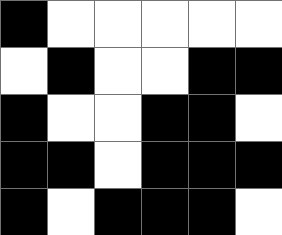[["black", "white", "white", "white", "white", "white"], ["white", "black", "white", "white", "black", "black"], ["black", "white", "white", "black", "black", "white"], ["black", "black", "white", "black", "black", "black"], ["black", "white", "black", "black", "black", "white"]]